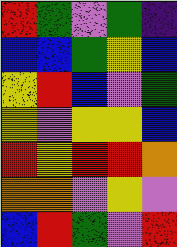[["red", "green", "violet", "green", "indigo"], ["blue", "blue", "green", "yellow", "blue"], ["yellow", "red", "blue", "violet", "green"], ["yellow", "violet", "yellow", "yellow", "blue"], ["red", "yellow", "red", "red", "orange"], ["orange", "orange", "violet", "yellow", "violet"], ["blue", "red", "green", "violet", "red"]]